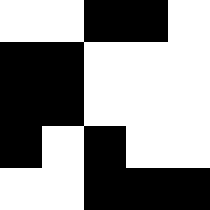[["white", "white", "black", "black", "white"], ["black", "black", "white", "white", "white"], ["black", "black", "white", "white", "white"], ["black", "white", "black", "white", "white"], ["white", "white", "black", "black", "black"]]